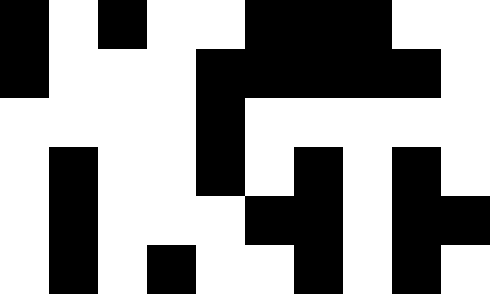[["black", "white", "black", "white", "white", "black", "black", "black", "white", "white"], ["black", "white", "white", "white", "black", "black", "black", "black", "black", "white"], ["white", "white", "white", "white", "black", "white", "white", "white", "white", "white"], ["white", "black", "white", "white", "black", "white", "black", "white", "black", "white"], ["white", "black", "white", "white", "white", "black", "black", "white", "black", "black"], ["white", "black", "white", "black", "white", "white", "black", "white", "black", "white"]]